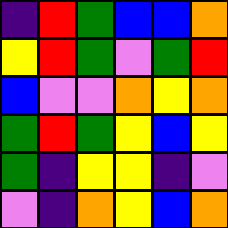[["indigo", "red", "green", "blue", "blue", "orange"], ["yellow", "red", "green", "violet", "green", "red"], ["blue", "violet", "violet", "orange", "yellow", "orange"], ["green", "red", "green", "yellow", "blue", "yellow"], ["green", "indigo", "yellow", "yellow", "indigo", "violet"], ["violet", "indigo", "orange", "yellow", "blue", "orange"]]